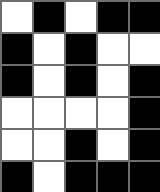[["white", "black", "white", "black", "black"], ["black", "white", "black", "white", "white"], ["black", "white", "black", "white", "black"], ["white", "white", "white", "white", "black"], ["white", "white", "black", "white", "black"], ["black", "white", "black", "black", "black"]]